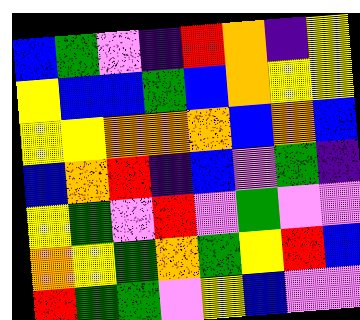[["blue", "green", "violet", "indigo", "red", "orange", "indigo", "yellow"], ["yellow", "blue", "blue", "green", "blue", "orange", "yellow", "yellow"], ["yellow", "yellow", "orange", "orange", "orange", "blue", "orange", "blue"], ["blue", "orange", "red", "indigo", "blue", "violet", "green", "indigo"], ["yellow", "green", "violet", "red", "violet", "green", "violet", "violet"], ["orange", "yellow", "green", "orange", "green", "yellow", "red", "blue"], ["red", "green", "green", "violet", "yellow", "blue", "violet", "violet"]]